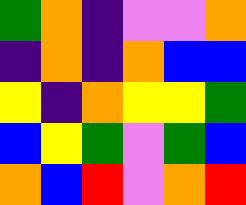[["green", "orange", "indigo", "violet", "violet", "orange"], ["indigo", "orange", "indigo", "orange", "blue", "blue"], ["yellow", "indigo", "orange", "yellow", "yellow", "green"], ["blue", "yellow", "green", "violet", "green", "blue"], ["orange", "blue", "red", "violet", "orange", "red"]]